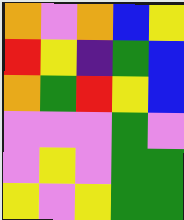[["orange", "violet", "orange", "blue", "yellow"], ["red", "yellow", "indigo", "green", "blue"], ["orange", "green", "red", "yellow", "blue"], ["violet", "violet", "violet", "green", "violet"], ["violet", "yellow", "violet", "green", "green"], ["yellow", "violet", "yellow", "green", "green"]]